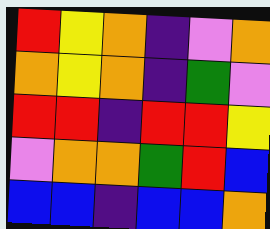[["red", "yellow", "orange", "indigo", "violet", "orange"], ["orange", "yellow", "orange", "indigo", "green", "violet"], ["red", "red", "indigo", "red", "red", "yellow"], ["violet", "orange", "orange", "green", "red", "blue"], ["blue", "blue", "indigo", "blue", "blue", "orange"]]